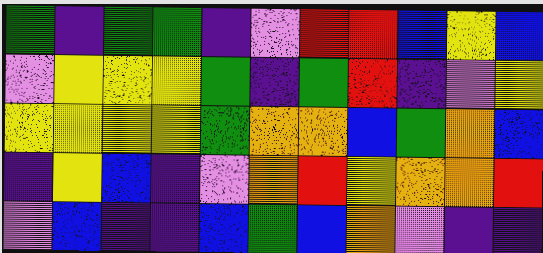[["green", "indigo", "green", "green", "indigo", "violet", "red", "red", "blue", "yellow", "blue"], ["violet", "yellow", "yellow", "yellow", "green", "indigo", "green", "red", "indigo", "violet", "yellow"], ["yellow", "yellow", "yellow", "yellow", "green", "orange", "orange", "blue", "green", "orange", "blue"], ["indigo", "yellow", "blue", "indigo", "violet", "orange", "red", "yellow", "orange", "orange", "red"], ["violet", "blue", "indigo", "indigo", "blue", "green", "blue", "orange", "violet", "indigo", "indigo"]]